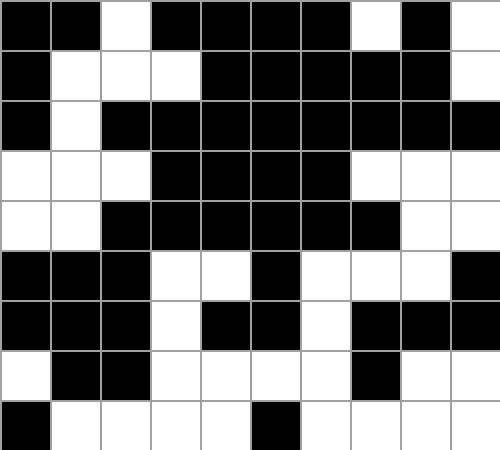[["black", "black", "white", "black", "black", "black", "black", "white", "black", "white"], ["black", "white", "white", "white", "black", "black", "black", "black", "black", "white"], ["black", "white", "black", "black", "black", "black", "black", "black", "black", "black"], ["white", "white", "white", "black", "black", "black", "black", "white", "white", "white"], ["white", "white", "black", "black", "black", "black", "black", "black", "white", "white"], ["black", "black", "black", "white", "white", "black", "white", "white", "white", "black"], ["black", "black", "black", "white", "black", "black", "white", "black", "black", "black"], ["white", "black", "black", "white", "white", "white", "white", "black", "white", "white"], ["black", "white", "white", "white", "white", "black", "white", "white", "white", "white"]]